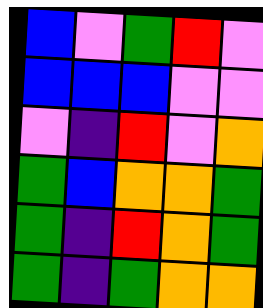[["blue", "violet", "green", "red", "violet"], ["blue", "blue", "blue", "violet", "violet"], ["violet", "indigo", "red", "violet", "orange"], ["green", "blue", "orange", "orange", "green"], ["green", "indigo", "red", "orange", "green"], ["green", "indigo", "green", "orange", "orange"]]